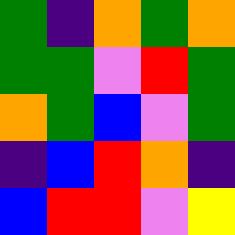[["green", "indigo", "orange", "green", "orange"], ["green", "green", "violet", "red", "green"], ["orange", "green", "blue", "violet", "green"], ["indigo", "blue", "red", "orange", "indigo"], ["blue", "red", "red", "violet", "yellow"]]